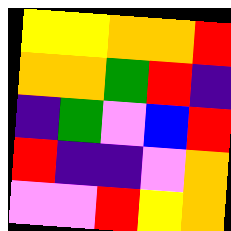[["yellow", "yellow", "orange", "orange", "red"], ["orange", "orange", "green", "red", "indigo"], ["indigo", "green", "violet", "blue", "red"], ["red", "indigo", "indigo", "violet", "orange"], ["violet", "violet", "red", "yellow", "orange"]]